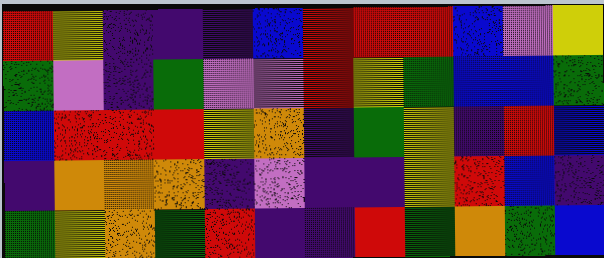[["red", "yellow", "indigo", "indigo", "indigo", "blue", "red", "red", "red", "blue", "violet", "yellow"], ["green", "violet", "indigo", "green", "violet", "violet", "red", "yellow", "green", "blue", "blue", "green"], ["blue", "red", "red", "red", "yellow", "orange", "indigo", "green", "yellow", "indigo", "red", "blue"], ["indigo", "orange", "orange", "orange", "indigo", "violet", "indigo", "indigo", "yellow", "red", "blue", "indigo"], ["green", "yellow", "orange", "green", "red", "indigo", "indigo", "red", "green", "orange", "green", "blue"]]